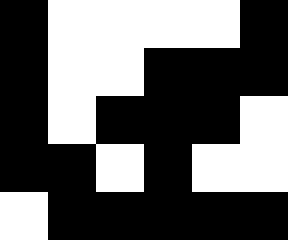[["black", "white", "white", "white", "white", "black"], ["black", "white", "white", "black", "black", "black"], ["black", "white", "black", "black", "black", "white"], ["black", "black", "white", "black", "white", "white"], ["white", "black", "black", "black", "black", "black"]]